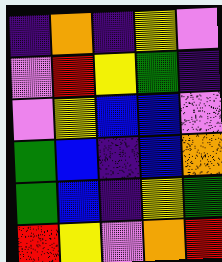[["indigo", "orange", "indigo", "yellow", "violet"], ["violet", "red", "yellow", "green", "indigo"], ["violet", "yellow", "blue", "blue", "violet"], ["green", "blue", "indigo", "blue", "orange"], ["green", "blue", "indigo", "yellow", "green"], ["red", "yellow", "violet", "orange", "red"]]